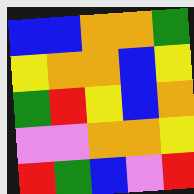[["blue", "blue", "orange", "orange", "green"], ["yellow", "orange", "orange", "blue", "yellow"], ["green", "red", "yellow", "blue", "orange"], ["violet", "violet", "orange", "orange", "yellow"], ["red", "green", "blue", "violet", "red"]]